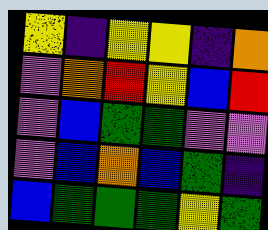[["yellow", "indigo", "yellow", "yellow", "indigo", "orange"], ["violet", "orange", "red", "yellow", "blue", "red"], ["violet", "blue", "green", "green", "violet", "violet"], ["violet", "blue", "orange", "blue", "green", "indigo"], ["blue", "green", "green", "green", "yellow", "green"]]